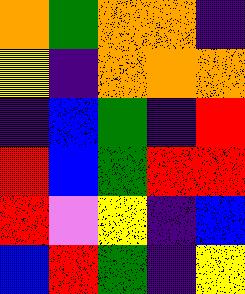[["orange", "green", "orange", "orange", "indigo"], ["yellow", "indigo", "orange", "orange", "orange"], ["indigo", "blue", "green", "indigo", "red"], ["red", "blue", "green", "red", "red"], ["red", "violet", "yellow", "indigo", "blue"], ["blue", "red", "green", "indigo", "yellow"]]